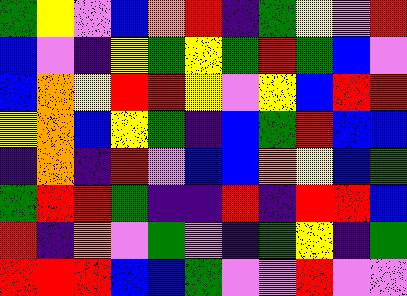[["green", "yellow", "violet", "blue", "orange", "red", "indigo", "green", "yellow", "violet", "red"], ["blue", "violet", "indigo", "yellow", "green", "yellow", "green", "red", "green", "blue", "violet"], ["blue", "orange", "yellow", "red", "red", "yellow", "violet", "yellow", "blue", "red", "red"], ["yellow", "orange", "blue", "yellow", "green", "indigo", "blue", "green", "red", "blue", "blue"], ["indigo", "orange", "indigo", "red", "violet", "blue", "blue", "orange", "yellow", "blue", "green"], ["green", "red", "red", "green", "indigo", "indigo", "red", "indigo", "red", "red", "blue"], ["red", "indigo", "orange", "violet", "green", "violet", "indigo", "green", "yellow", "indigo", "green"], ["red", "red", "red", "blue", "blue", "green", "violet", "violet", "red", "violet", "violet"]]